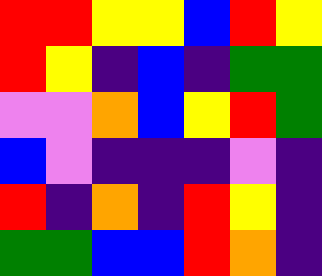[["red", "red", "yellow", "yellow", "blue", "red", "yellow"], ["red", "yellow", "indigo", "blue", "indigo", "green", "green"], ["violet", "violet", "orange", "blue", "yellow", "red", "green"], ["blue", "violet", "indigo", "indigo", "indigo", "violet", "indigo"], ["red", "indigo", "orange", "indigo", "red", "yellow", "indigo"], ["green", "green", "blue", "blue", "red", "orange", "indigo"]]